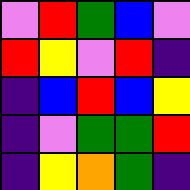[["violet", "red", "green", "blue", "violet"], ["red", "yellow", "violet", "red", "indigo"], ["indigo", "blue", "red", "blue", "yellow"], ["indigo", "violet", "green", "green", "red"], ["indigo", "yellow", "orange", "green", "indigo"]]